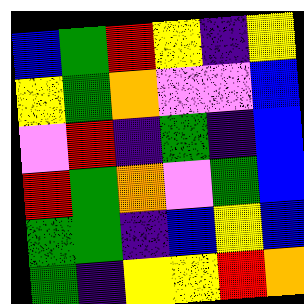[["blue", "green", "red", "yellow", "indigo", "yellow"], ["yellow", "green", "orange", "violet", "violet", "blue"], ["violet", "red", "indigo", "green", "indigo", "blue"], ["red", "green", "orange", "violet", "green", "blue"], ["green", "green", "indigo", "blue", "yellow", "blue"], ["green", "indigo", "yellow", "yellow", "red", "orange"]]